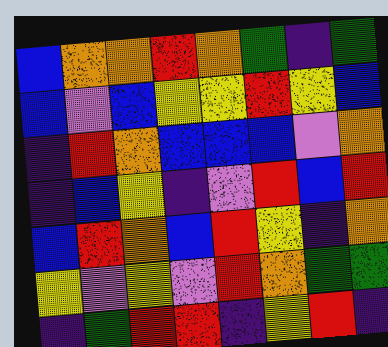[["blue", "orange", "orange", "red", "orange", "green", "indigo", "green"], ["blue", "violet", "blue", "yellow", "yellow", "red", "yellow", "blue"], ["indigo", "red", "orange", "blue", "blue", "blue", "violet", "orange"], ["indigo", "blue", "yellow", "indigo", "violet", "red", "blue", "red"], ["blue", "red", "orange", "blue", "red", "yellow", "indigo", "orange"], ["yellow", "violet", "yellow", "violet", "red", "orange", "green", "green"], ["indigo", "green", "red", "red", "indigo", "yellow", "red", "indigo"]]